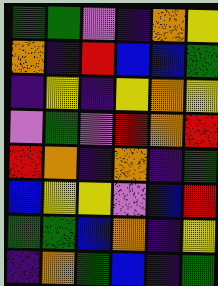[["green", "green", "violet", "indigo", "orange", "yellow"], ["orange", "indigo", "red", "blue", "blue", "green"], ["indigo", "yellow", "indigo", "yellow", "orange", "yellow"], ["violet", "green", "violet", "red", "orange", "red"], ["red", "orange", "indigo", "orange", "indigo", "green"], ["blue", "yellow", "yellow", "violet", "blue", "red"], ["green", "green", "blue", "orange", "indigo", "yellow"], ["indigo", "orange", "green", "blue", "indigo", "green"]]